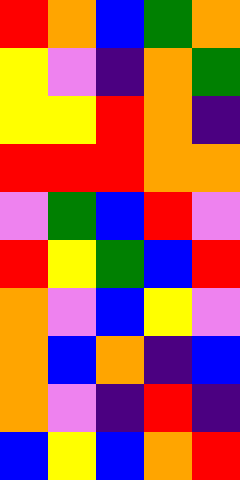[["red", "orange", "blue", "green", "orange"], ["yellow", "violet", "indigo", "orange", "green"], ["yellow", "yellow", "red", "orange", "indigo"], ["red", "red", "red", "orange", "orange"], ["violet", "green", "blue", "red", "violet"], ["red", "yellow", "green", "blue", "red"], ["orange", "violet", "blue", "yellow", "violet"], ["orange", "blue", "orange", "indigo", "blue"], ["orange", "violet", "indigo", "red", "indigo"], ["blue", "yellow", "blue", "orange", "red"]]